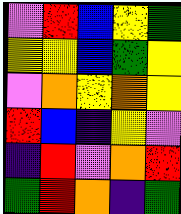[["violet", "red", "blue", "yellow", "green"], ["yellow", "yellow", "blue", "green", "yellow"], ["violet", "orange", "yellow", "orange", "yellow"], ["red", "blue", "indigo", "yellow", "violet"], ["indigo", "red", "violet", "orange", "red"], ["green", "red", "orange", "indigo", "green"]]